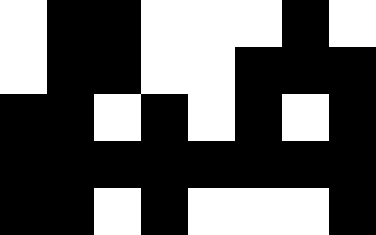[["white", "black", "black", "white", "white", "white", "black", "white"], ["white", "black", "black", "white", "white", "black", "black", "black"], ["black", "black", "white", "black", "white", "black", "white", "black"], ["black", "black", "black", "black", "black", "black", "black", "black"], ["black", "black", "white", "black", "white", "white", "white", "black"]]